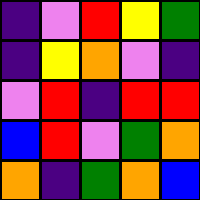[["indigo", "violet", "red", "yellow", "green"], ["indigo", "yellow", "orange", "violet", "indigo"], ["violet", "red", "indigo", "red", "red"], ["blue", "red", "violet", "green", "orange"], ["orange", "indigo", "green", "orange", "blue"]]